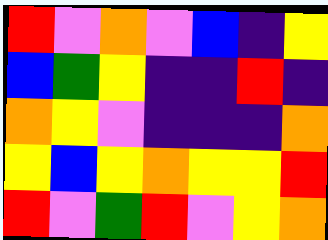[["red", "violet", "orange", "violet", "blue", "indigo", "yellow"], ["blue", "green", "yellow", "indigo", "indigo", "red", "indigo"], ["orange", "yellow", "violet", "indigo", "indigo", "indigo", "orange"], ["yellow", "blue", "yellow", "orange", "yellow", "yellow", "red"], ["red", "violet", "green", "red", "violet", "yellow", "orange"]]